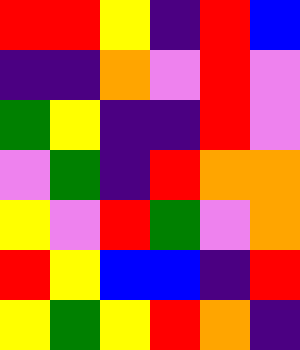[["red", "red", "yellow", "indigo", "red", "blue"], ["indigo", "indigo", "orange", "violet", "red", "violet"], ["green", "yellow", "indigo", "indigo", "red", "violet"], ["violet", "green", "indigo", "red", "orange", "orange"], ["yellow", "violet", "red", "green", "violet", "orange"], ["red", "yellow", "blue", "blue", "indigo", "red"], ["yellow", "green", "yellow", "red", "orange", "indigo"]]